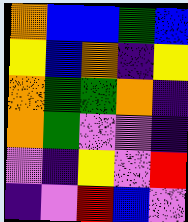[["orange", "blue", "blue", "green", "blue"], ["yellow", "blue", "orange", "indigo", "yellow"], ["orange", "green", "green", "orange", "indigo"], ["orange", "green", "violet", "violet", "indigo"], ["violet", "indigo", "yellow", "violet", "red"], ["indigo", "violet", "red", "blue", "violet"]]